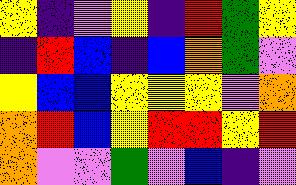[["yellow", "indigo", "violet", "yellow", "indigo", "red", "green", "yellow"], ["indigo", "red", "blue", "indigo", "blue", "orange", "green", "violet"], ["yellow", "blue", "blue", "yellow", "yellow", "yellow", "violet", "orange"], ["orange", "red", "blue", "yellow", "red", "red", "yellow", "red"], ["orange", "violet", "violet", "green", "violet", "blue", "indigo", "violet"]]